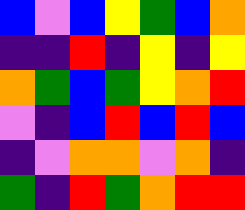[["blue", "violet", "blue", "yellow", "green", "blue", "orange"], ["indigo", "indigo", "red", "indigo", "yellow", "indigo", "yellow"], ["orange", "green", "blue", "green", "yellow", "orange", "red"], ["violet", "indigo", "blue", "red", "blue", "red", "blue"], ["indigo", "violet", "orange", "orange", "violet", "orange", "indigo"], ["green", "indigo", "red", "green", "orange", "red", "red"]]